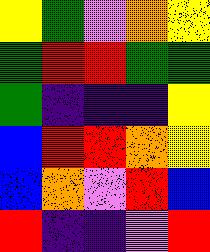[["yellow", "green", "violet", "orange", "yellow"], ["green", "red", "red", "green", "green"], ["green", "indigo", "indigo", "indigo", "yellow"], ["blue", "red", "red", "orange", "yellow"], ["blue", "orange", "violet", "red", "blue"], ["red", "indigo", "indigo", "violet", "red"]]